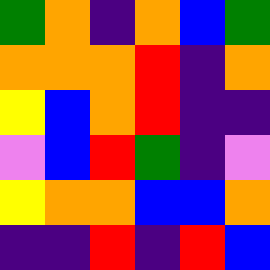[["green", "orange", "indigo", "orange", "blue", "green"], ["orange", "orange", "orange", "red", "indigo", "orange"], ["yellow", "blue", "orange", "red", "indigo", "indigo"], ["violet", "blue", "red", "green", "indigo", "violet"], ["yellow", "orange", "orange", "blue", "blue", "orange"], ["indigo", "indigo", "red", "indigo", "red", "blue"]]